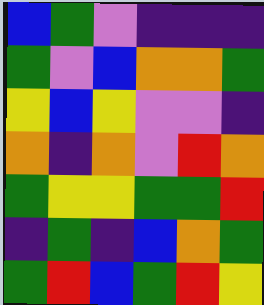[["blue", "green", "violet", "indigo", "indigo", "indigo"], ["green", "violet", "blue", "orange", "orange", "green"], ["yellow", "blue", "yellow", "violet", "violet", "indigo"], ["orange", "indigo", "orange", "violet", "red", "orange"], ["green", "yellow", "yellow", "green", "green", "red"], ["indigo", "green", "indigo", "blue", "orange", "green"], ["green", "red", "blue", "green", "red", "yellow"]]